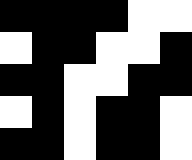[["black", "black", "black", "black", "white", "white"], ["white", "black", "black", "white", "white", "black"], ["black", "black", "white", "white", "black", "black"], ["white", "black", "white", "black", "black", "white"], ["black", "black", "white", "black", "black", "white"]]